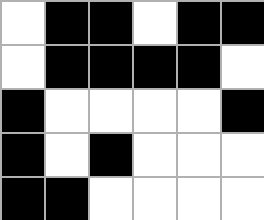[["white", "black", "black", "white", "black", "black"], ["white", "black", "black", "black", "black", "white"], ["black", "white", "white", "white", "white", "black"], ["black", "white", "black", "white", "white", "white"], ["black", "black", "white", "white", "white", "white"]]